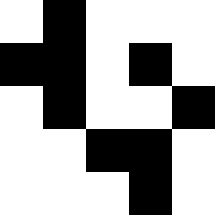[["white", "black", "white", "white", "white"], ["black", "black", "white", "black", "white"], ["white", "black", "white", "white", "black"], ["white", "white", "black", "black", "white"], ["white", "white", "white", "black", "white"]]